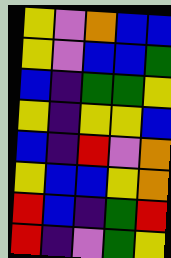[["yellow", "violet", "orange", "blue", "blue"], ["yellow", "violet", "blue", "blue", "green"], ["blue", "indigo", "green", "green", "yellow"], ["yellow", "indigo", "yellow", "yellow", "blue"], ["blue", "indigo", "red", "violet", "orange"], ["yellow", "blue", "blue", "yellow", "orange"], ["red", "blue", "indigo", "green", "red"], ["red", "indigo", "violet", "green", "yellow"]]